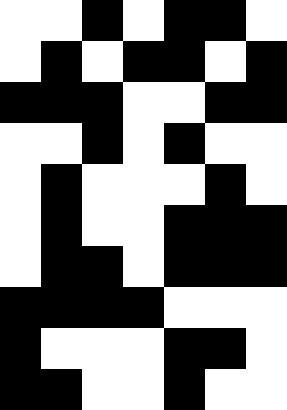[["white", "white", "black", "white", "black", "black", "white"], ["white", "black", "white", "black", "black", "white", "black"], ["black", "black", "black", "white", "white", "black", "black"], ["white", "white", "black", "white", "black", "white", "white"], ["white", "black", "white", "white", "white", "black", "white"], ["white", "black", "white", "white", "black", "black", "black"], ["white", "black", "black", "white", "black", "black", "black"], ["black", "black", "black", "black", "white", "white", "white"], ["black", "white", "white", "white", "black", "black", "white"], ["black", "black", "white", "white", "black", "white", "white"]]